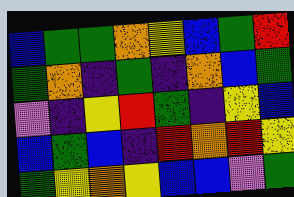[["blue", "green", "green", "orange", "yellow", "blue", "green", "red"], ["green", "orange", "indigo", "green", "indigo", "orange", "blue", "green"], ["violet", "indigo", "yellow", "red", "green", "indigo", "yellow", "blue"], ["blue", "green", "blue", "indigo", "red", "orange", "red", "yellow"], ["green", "yellow", "orange", "yellow", "blue", "blue", "violet", "green"]]